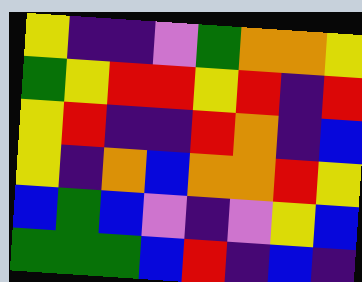[["yellow", "indigo", "indigo", "violet", "green", "orange", "orange", "yellow"], ["green", "yellow", "red", "red", "yellow", "red", "indigo", "red"], ["yellow", "red", "indigo", "indigo", "red", "orange", "indigo", "blue"], ["yellow", "indigo", "orange", "blue", "orange", "orange", "red", "yellow"], ["blue", "green", "blue", "violet", "indigo", "violet", "yellow", "blue"], ["green", "green", "green", "blue", "red", "indigo", "blue", "indigo"]]